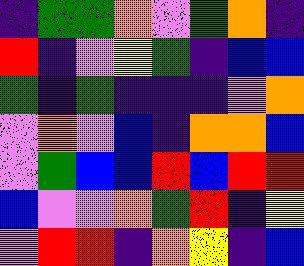[["indigo", "green", "green", "orange", "violet", "green", "orange", "indigo"], ["red", "indigo", "violet", "yellow", "green", "indigo", "blue", "blue"], ["green", "indigo", "green", "indigo", "indigo", "indigo", "violet", "orange"], ["violet", "orange", "violet", "blue", "indigo", "orange", "orange", "blue"], ["violet", "green", "blue", "blue", "red", "blue", "red", "red"], ["blue", "violet", "violet", "orange", "green", "red", "indigo", "yellow"], ["violet", "red", "red", "indigo", "orange", "yellow", "indigo", "blue"]]